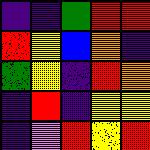[["indigo", "indigo", "green", "red", "red"], ["red", "yellow", "blue", "orange", "indigo"], ["green", "yellow", "indigo", "red", "orange"], ["indigo", "red", "indigo", "yellow", "yellow"], ["indigo", "violet", "red", "yellow", "red"]]